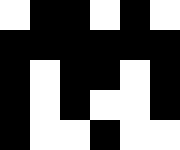[["white", "black", "black", "white", "black", "white"], ["black", "black", "black", "black", "black", "black"], ["black", "white", "black", "black", "white", "black"], ["black", "white", "black", "white", "white", "black"], ["black", "white", "white", "black", "white", "white"]]